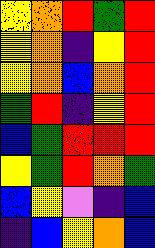[["yellow", "orange", "red", "green", "red"], ["yellow", "orange", "indigo", "yellow", "red"], ["yellow", "orange", "blue", "orange", "red"], ["green", "red", "indigo", "yellow", "red"], ["blue", "green", "red", "red", "red"], ["yellow", "green", "red", "orange", "green"], ["blue", "yellow", "violet", "indigo", "blue"], ["indigo", "blue", "yellow", "orange", "blue"]]